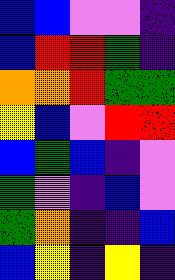[["blue", "blue", "violet", "violet", "indigo"], ["blue", "red", "red", "green", "indigo"], ["orange", "orange", "red", "green", "green"], ["yellow", "blue", "violet", "red", "red"], ["blue", "green", "blue", "indigo", "violet"], ["green", "violet", "indigo", "blue", "violet"], ["green", "orange", "indigo", "indigo", "blue"], ["blue", "yellow", "indigo", "yellow", "indigo"]]